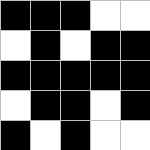[["black", "black", "black", "white", "white"], ["white", "black", "white", "black", "black"], ["black", "black", "black", "black", "black"], ["white", "black", "black", "white", "black"], ["black", "white", "black", "white", "white"]]